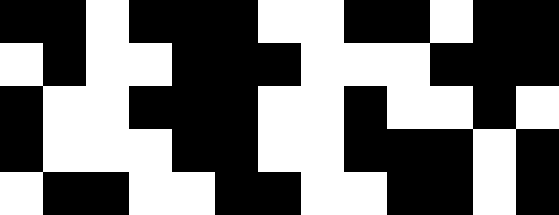[["black", "black", "white", "black", "black", "black", "white", "white", "black", "black", "white", "black", "black"], ["white", "black", "white", "white", "black", "black", "black", "white", "white", "white", "black", "black", "black"], ["black", "white", "white", "black", "black", "black", "white", "white", "black", "white", "white", "black", "white"], ["black", "white", "white", "white", "black", "black", "white", "white", "black", "black", "black", "white", "black"], ["white", "black", "black", "white", "white", "black", "black", "white", "white", "black", "black", "white", "black"]]